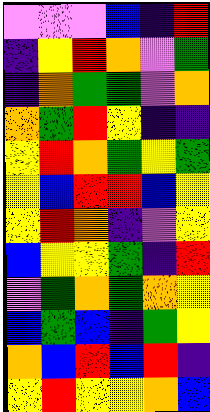[["violet", "violet", "violet", "blue", "indigo", "red"], ["indigo", "yellow", "red", "orange", "violet", "green"], ["indigo", "orange", "green", "green", "violet", "orange"], ["orange", "green", "red", "yellow", "indigo", "indigo"], ["yellow", "red", "orange", "green", "yellow", "green"], ["yellow", "blue", "red", "red", "blue", "yellow"], ["yellow", "red", "orange", "indigo", "violet", "yellow"], ["blue", "yellow", "yellow", "green", "indigo", "red"], ["violet", "green", "orange", "green", "orange", "yellow"], ["blue", "green", "blue", "indigo", "green", "yellow"], ["orange", "blue", "red", "blue", "red", "indigo"], ["yellow", "red", "yellow", "yellow", "orange", "blue"]]